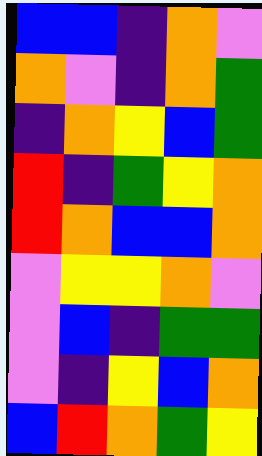[["blue", "blue", "indigo", "orange", "violet"], ["orange", "violet", "indigo", "orange", "green"], ["indigo", "orange", "yellow", "blue", "green"], ["red", "indigo", "green", "yellow", "orange"], ["red", "orange", "blue", "blue", "orange"], ["violet", "yellow", "yellow", "orange", "violet"], ["violet", "blue", "indigo", "green", "green"], ["violet", "indigo", "yellow", "blue", "orange"], ["blue", "red", "orange", "green", "yellow"]]